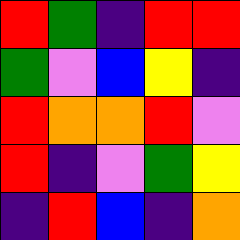[["red", "green", "indigo", "red", "red"], ["green", "violet", "blue", "yellow", "indigo"], ["red", "orange", "orange", "red", "violet"], ["red", "indigo", "violet", "green", "yellow"], ["indigo", "red", "blue", "indigo", "orange"]]